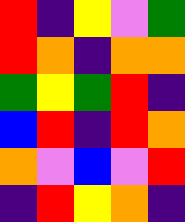[["red", "indigo", "yellow", "violet", "green"], ["red", "orange", "indigo", "orange", "orange"], ["green", "yellow", "green", "red", "indigo"], ["blue", "red", "indigo", "red", "orange"], ["orange", "violet", "blue", "violet", "red"], ["indigo", "red", "yellow", "orange", "indigo"]]